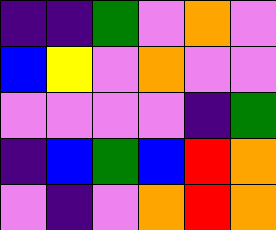[["indigo", "indigo", "green", "violet", "orange", "violet"], ["blue", "yellow", "violet", "orange", "violet", "violet"], ["violet", "violet", "violet", "violet", "indigo", "green"], ["indigo", "blue", "green", "blue", "red", "orange"], ["violet", "indigo", "violet", "orange", "red", "orange"]]